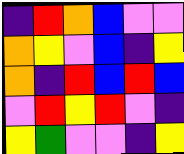[["indigo", "red", "orange", "blue", "violet", "violet"], ["orange", "yellow", "violet", "blue", "indigo", "yellow"], ["orange", "indigo", "red", "blue", "red", "blue"], ["violet", "red", "yellow", "red", "violet", "indigo"], ["yellow", "green", "violet", "violet", "indigo", "yellow"]]